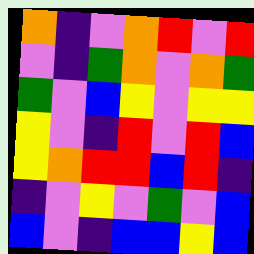[["orange", "indigo", "violet", "orange", "red", "violet", "red"], ["violet", "indigo", "green", "orange", "violet", "orange", "green"], ["green", "violet", "blue", "yellow", "violet", "yellow", "yellow"], ["yellow", "violet", "indigo", "red", "violet", "red", "blue"], ["yellow", "orange", "red", "red", "blue", "red", "indigo"], ["indigo", "violet", "yellow", "violet", "green", "violet", "blue"], ["blue", "violet", "indigo", "blue", "blue", "yellow", "blue"]]